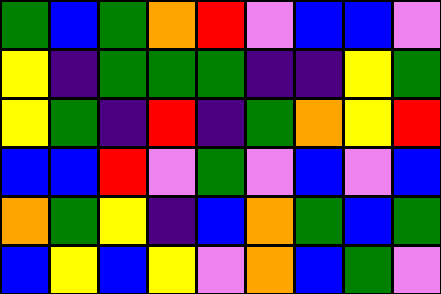[["green", "blue", "green", "orange", "red", "violet", "blue", "blue", "violet"], ["yellow", "indigo", "green", "green", "green", "indigo", "indigo", "yellow", "green"], ["yellow", "green", "indigo", "red", "indigo", "green", "orange", "yellow", "red"], ["blue", "blue", "red", "violet", "green", "violet", "blue", "violet", "blue"], ["orange", "green", "yellow", "indigo", "blue", "orange", "green", "blue", "green"], ["blue", "yellow", "blue", "yellow", "violet", "orange", "blue", "green", "violet"]]